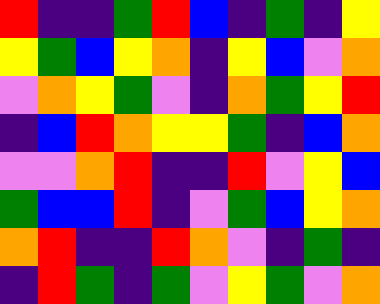[["red", "indigo", "indigo", "green", "red", "blue", "indigo", "green", "indigo", "yellow"], ["yellow", "green", "blue", "yellow", "orange", "indigo", "yellow", "blue", "violet", "orange"], ["violet", "orange", "yellow", "green", "violet", "indigo", "orange", "green", "yellow", "red"], ["indigo", "blue", "red", "orange", "yellow", "yellow", "green", "indigo", "blue", "orange"], ["violet", "violet", "orange", "red", "indigo", "indigo", "red", "violet", "yellow", "blue"], ["green", "blue", "blue", "red", "indigo", "violet", "green", "blue", "yellow", "orange"], ["orange", "red", "indigo", "indigo", "red", "orange", "violet", "indigo", "green", "indigo"], ["indigo", "red", "green", "indigo", "green", "violet", "yellow", "green", "violet", "orange"]]